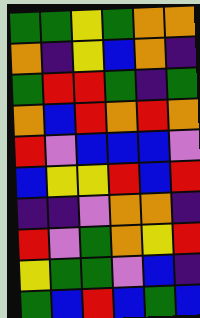[["green", "green", "yellow", "green", "orange", "orange"], ["orange", "indigo", "yellow", "blue", "orange", "indigo"], ["green", "red", "red", "green", "indigo", "green"], ["orange", "blue", "red", "orange", "red", "orange"], ["red", "violet", "blue", "blue", "blue", "violet"], ["blue", "yellow", "yellow", "red", "blue", "red"], ["indigo", "indigo", "violet", "orange", "orange", "indigo"], ["red", "violet", "green", "orange", "yellow", "red"], ["yellow", "green", "green", "violet", "blue", "indigo"], ["green", "blue", "red", "blue", "green", "blue"]]